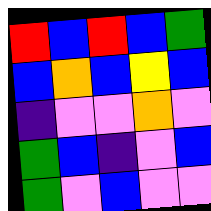[["red", "blue", "red", "blue", "green"], ["blue", "orange", "blue", "yellow", "blue"], ["indigo", "violet", "violet", "orange", "violet"], ["green", "blue", "indigo", "violet", "blue"], ["green", "violet", "blue", "violet", "violet"]]